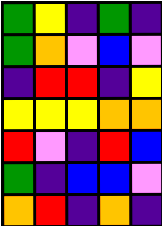[["green", "yellow", "indigo", "green", "indigo"], ["green", "orange", "violet", "blue", "violet"], ["indigo", "red", "red", "indigo", "yellow"], ["yellow", "yellow", "yellow", "orange", "orange"], ["red", "violet", "indigo", "red", "blue"], ["green", "indigo", "blue", "blue", "violet"], ["orange", "red", "indigo", "orange", "indigo"]]